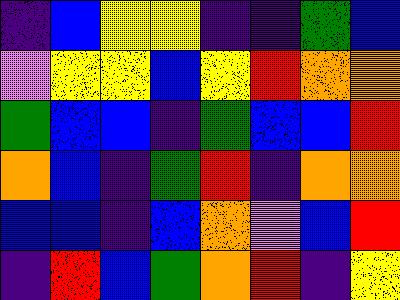[["indigo", "blue", "yellow", "yellow", "indigo", "indigo", "green", "blue"], ["violet", "yellow", "yellow", "blue", "yellow", "red", "orange", "orange"], ["green", "blue", "blue", "indigo", "green", "blue", "blue", "red"], ["orange", "blue", "indigo", "green", "red", "indigo", "orange", "orange"], ["blue", "blue", "indigo", "blue", "orange", "violet", "blue", "red"], ["indigo", "red", "blue", "green", "orange", "red", "indigo", "yellow"]]